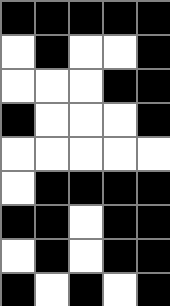[["black", "black", "black", "black", "black"], ["white", "black", "white", "white", "black"], ["white", "white", "white", "black", "black"], ["black", "white", "white", "white", "black"], ["white", "white", "white", "white", "white"], ["white", "black", "black", "black", "black"], ["black", "black", "white", "black", "black"], ["white", "black", "white", "black", "black"], ["black", "white", "black", "white", "black"]]